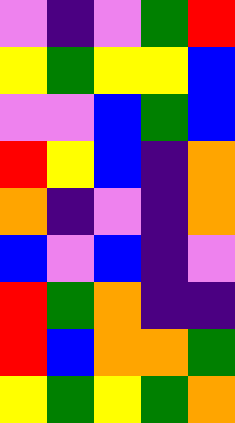[["violet", "indigo", "violet", "green", "red"], ["yellow", "green", "yellow", "yellow", "blue"], ["violet", "violet", "blue", "green", "blue"], ["red", "yellow", "blue", "indigo", "orange"], ["orange", "indigo", "violet", "indigo", "orange"], ["blue", "violet", "blue", "indigo", "violet"], ["red", "green", "orange", "indigo", "indigo"], ["red", "blue", "orange", "orange", "green"], ["yellow", "green", "yellow", "green", "orange"]]